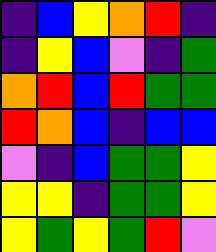[["indigo", "blue", "yellow", "orange", "red", "indigo"], ["indigo", "yellow", "blue", "violet", "indigo", "green"], ["orange", "red", "blue", "red", "green", "green"], ["red", "orange", "blue", "indigo", "blue", "blue"], ["violet", "indigo", "blue", "green", "green", "yellow"], ["yellow", "yellow", "indigo", "green", "green", "yellow"], ["yellow", "green", "yellow", "green", "red", "violet"]]